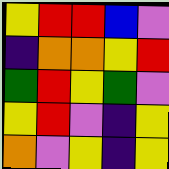[["yellow", "red", "red", "blue", "violet"], ["indigo", "orange", "orange", "yellow", "red"], ["green", "red", "yellow", "green", "violet"], ["yellow", "red", "violet", "indigo", "yellow"], ["orange", "violet", "yellow", "indigo", "yellow"]]